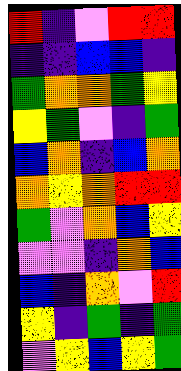[["red", "indigo", "violet", "red", "red"], ["indigo", "indigo", "blue", "blue", "indigo"], ["green", "orange", "orange", "green", "yellow"], ["yellow", "green", "violet", "indigo", "green"], ["blue", "orange", "indigo", "blue", "orange"], ["orange", "yellow", "orange", "red", "red"], ["green", "violet", "orange", "blue", "yellow"], ["violet", "violet", "indigo", "orange", "blue"], ["blue", "indigo", "orange", "violet", "red"], ["yellow", "indigo", "green", "indigo", "green"], ["violet", "yellow", "blue", "yellow", "green"]]